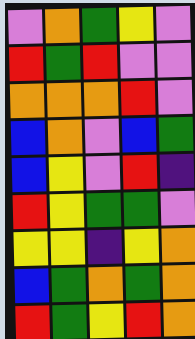[["violet", "orange", "green", "yellow", "violet"], ["red", "green", "red", "violet", "violet"], ["orange", "orange", "orange", "red", "violet"], ["blue", "orange", "violet", "blue", "green"], ["blue", "yellow", "violet", "red", "indigo"], ["red", "yellow", "green", "green", "violet"], ["yellow", "yellow", "indigo", "yellow", "orange"], ["blue", "green", "orange", "green", "orange"], ["red", "green", "yellow", "red", "orange"]]